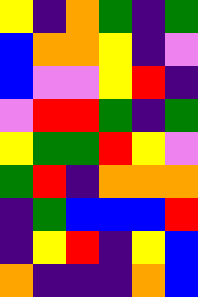[["yellow", "indigo", "orange", "green", "indigo", "green"], ["blue", "orange", "orange", "yellow", "indigo", "violet"], ["blue", "violet", "violet", "yellow", "red", "indigo"], ["violet", "red", "red", "green", "indigo", "green"], ["yellow", "green", "green", "red", "yellow", "violet"], ["green", "red", "indigo", "orange", "orange", "orange"], ["indigo", "green", "blue", "blue", "blue", "red"], ["indigo", "yellow", "red", "indigo", "yellow", "blue"], ["orange", "indigo", "indigo", "indigo", "orange", "blue"]]